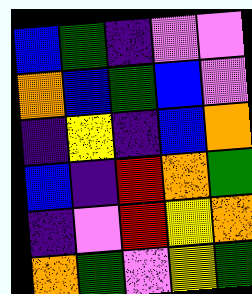[["blue", "green", "indigo", "violet", "violet"], ["orange", "blue", "green", "blue", "violet"], ["indigo", "yellow", "indigo", "blue", "orange"], ["blue", "indigo", "red", "orange", "green"], ["indigo", "violet", "red", "yellow", "orange"], ["orange", "green", "violet", "yellow", "green"]]